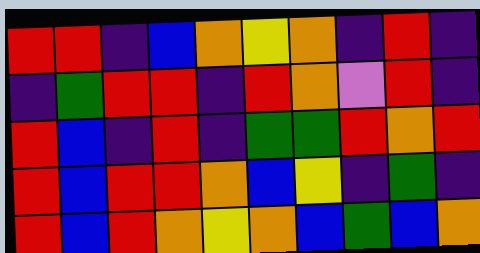[["red", "red", "indigo", "blue", "orange", "yellow", "orange", "indigo", "red", "indigo"], ["indigo", "green", "red", "red", "indigo", "red", "orange", "violet", "red", "indigo"], ["red", "blue", "indigo", "red", "indigo", "green", "green", "red", "orange", "red"], ["red", "blue", "red", "red", "orange", "blue", "yellow", "indigo", "green", "indigo"], ["red", "blue", "red", "orange", "yellow", "orange", "blue", "green", "blue", "orange"]]